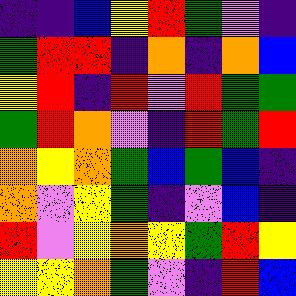[["indigo", "indigo", "blue", "yellow", "red", "green", "violet", "indigo"], ["green", "red", "red", "indigo", "orange", "indigo", "orange", "blue"], ["yellow", "red", "indigo", "red", "violet", "red", "green", "green"], ["green", "red", "orange", "violet", "indigo", "red", "green", "red"], ["orange", "yellow", "orange", "green", "blue", "green", "blue", "indigo"], ["orange", "violet", "yellow", "green", "indigo", "violet", "blue", "indigo"], ["red", "violet", "yellow", "orange", "yellow", "green", "red", "yellow"], ["yellow", "yellow", "orange", "green", "violet", "indigo", "red", "blue"]]